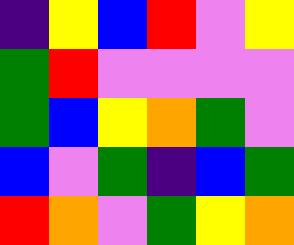[["indigo", "yellow", "blue", "red", "violet", "yellow"], ["green", "red", "violet", "violet", "violet", "violet"], ["green", "blue", "yellow", "orange", "green", "violet"], ["blue", "violet", "green", "indigo", "blue", "green"], ["red", "orange", "violet", "green", "yellow", "orange"]]